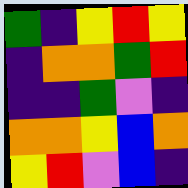[["green", "indigo", "yellow", "red", "yellow"], ["indigo", "orange", "orange", "green", "red"], ["indigo", "indigo", "green", "violet", "indigo"], ["orange", "orange", "yellow", "blue", "orange"], ["yellow", "red", "violet", "blue", "indigo"]]